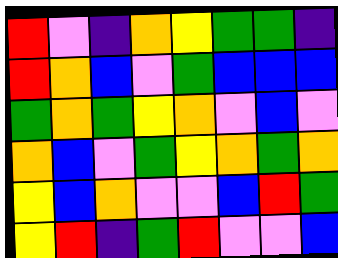[["red", "violet", "indigo", "orange", "yellow", "green", "green", "indigo"], ["red", "orange", "blue", "violet", "green", "blue", "blue", "blue"], ["green", "orange", "green", "yellow", "orange", "violet", "blue", "violet"], ["orange", "blue", "violet", "green", "yellow", "orange", "green", "orange"], ["yellow", "blue", "orange", "violet", "violet", "blue", "red", "green"], ["yellow", "red", "indigo", "green", "red", "violet", "violet", "blue"]]